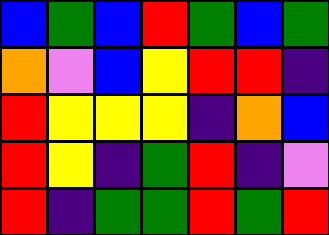[["blue", "green", "blue", "red", "green", "blue", "green"], ["orange", "violet", "blue", "yellow", "red", "red", "indigo"], ["red", "yellow", "yellow", "yellow", "indigo", "orange", "blue"], ["red", "yellow", "indigo", "green", "red", "indigo", "violet"], ["red", "indigo", "green", "green", "red", "green", "red"]]